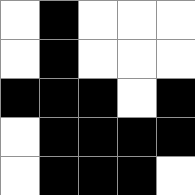[["white", "black", "white", "white", "white"], ["white", "black", "white", "white", "white"], ["black", "black", "black", "white", "black"], ["white", "black", "black", "black", "black"], ["white", "black", "black", "black", "white"]]